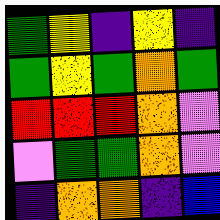[["green", "yellow", "indigo", "yellow", "indigo"], ["green", "yellow", "green", "orange", "green"], ["red", "red", "red", "orange", "violet"], ["violet", "green", "green", "orange", "violet"], ["indigo", "orange", "orange", "indigo", "blue"]]